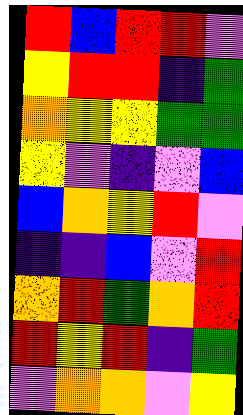[["red", "blue", "red", "red", "violet"], ["yellow", "red", "red", "indigo", "green"], ["orange", "yellow", "yellow", "green", "green"], ["yellow", "violet", "indigo", "violet", "blue"], ["blue", "orange", "yellow", "red", "violet"], ["indigo", "indigo", "blue", "violet", "red"], ["orange", "red", "green", "orange", "red"], ["red", "yellow", "red", "indigo", "green"], ["violet", "orange", "orange", "violet", "yellow"]]